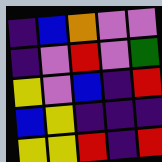[["indigo", "blue", "orange", "violet", "violet"], ["indigo", "violet", "red", "violet", "green"], ["yellow", "violet", "blue", "indigo", "red"], ["blue", "yellow", "indigo", "indigo", "indigo"], ["yellow", "yellow", "red", "indigo", "red"]]